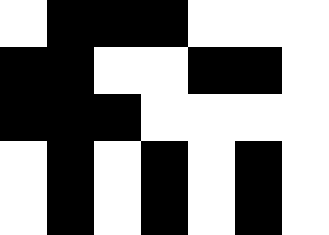[["white", "black", "black", "black", "white", "white", "white"], ["black", "black", "white", "white", "black", "black", "white"], ["black", "black", "black", "white", "white", "white", "white"], ["white", "black", "white", "black", "white", "black", "white"], ["white", "black", "white", "black", "white", "black", "white"]]